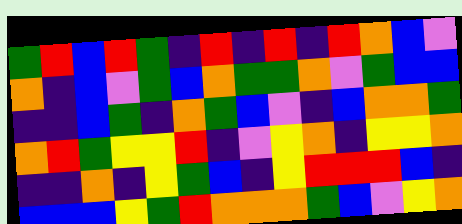[["green", "red", "blue", "red", "green", "indigo", "red", "indigo", "red", "indigo", "red", "orange", "blue", "violet"], ["orange", "indigo", "blue", "violet", "green", "blue", "orange", "green", "green", "orange", "violet", "green", "blue", "blue"], ["indigo", "indigo", "blue", "green", "indigo", "orange", "green", "blue", "violet", "indigo", "blue", "orange", "orange", "green"], ["orange", "red", "green", "yellow", "yellow", "red", "indigo", "violet", "yellow", "orange", "indigo", "yellow", "yellow", "orange"], ["indigo", "indigo", "orange", "indigo", "yellow", "green", "blue", "indigo", "yellow", "red", "red", "red", "blue", "indigo"], ["blue", "blue", "blue", "yellow", "green", "red", "orange", "orange", "orange", "green", "blue", "violet", "yellow", "orange"]]